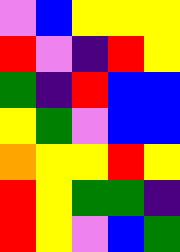[["violet", "blue", "yellow", "yellow", "yellow"], ["red", "violet", "indigo", "red", "yellow"], ["green", "indigo", "red", "blue", "blue"], ["yellow", "green", "violet", "blue", "blue"], ["orange", "yellow", "yellow", "red", "yellow"], ["red", "yellow", "green", "green", "indigo"], ["red", "yellow", "violet", "blue", "green"]]